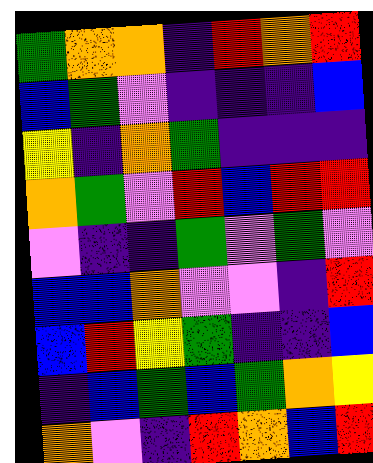[["green", "orange", "orange", "indigo", "red", "orange", "red"], ["blue", "green", "violet", "indigo", "indigo", "indigo", "blue"], ["yellow", "indigo", "orange", "green", "indigo", "indigo", "indigo"], ["orange", "green", "violet", "red", "blue", "red", "red"], ["violet", "indigo", "indigo", "green", "violet", "green", "violet"], ["blue", "blue", "orange", "violet", "violet", "indigo", "red"], ["blue", "red", "yellow", "green", "indigo", "indigo", "blue"], ["indigo", "blue", "green", "blue", "green", "orange", "yellow"], ["orange", "violet", "indigo", "red", "orange", "blue", "red"]]